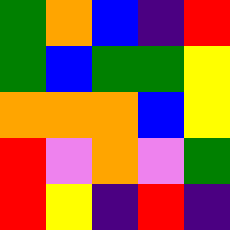[["green", "orange", "blue", "indigo", "red"], ["green", "blue", "green", "green", "yellow"], ["orange", "orange", "orange", "blue", "yellow"], ["red", "violet", "orange", "violet", "green"], ["red", "yellow", "indigo", "red", "indigo"]]